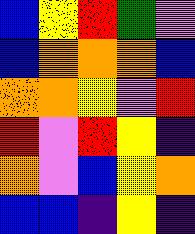[["blue", "yellow", "red", "green", "violet"], ["blue", "orange", "orange", "orange", "blue"], ["orange", "orange", "yellow", "violet", "red"], ["red", "violet", "red", "yellow", "indigo"], ["orange", "violet", "blue", "yellow", "orange"], ["blue", "blue", "indigo", "yellow", "indigo"]]